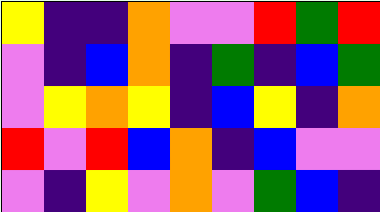[["yellow", "indigo", "indigo", "orange", "violet", "violet", "red", "green", "red"], ["violet", "indigo", "blue", "orange", "indigo", "green", "indigo", "blue", "green"], ["violet", "yellow", "orange", "yellow", "indigo", "blue", "yellow", "indigo", "orange"], ["red", "violet", "red", "blue", "orange", "indigo", "blue", "violet", "violet"], ["violet", "indigo", "yellow", "violet", "orange", "violet", "green", "blue", "indigo"]]